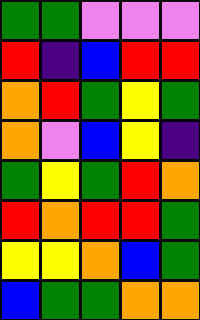[["green", "green", "violet", "violet", "violet"], ["red", "indigo", "blue", "red", "red"], ["orange", "red", "green", "yellow", "green"], ["orange", "violet", "blue", "yellow", "indigo"], ["green", "yellow", "green", "red", "orange"], ["red", "orange", "red", "red", "green"], ["yellow", "yellow", "orange", "blue", "green"], ["blue", "green", "green", "orange", "orange"]]